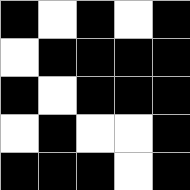[["black", "white", "black", "white", "black"], ["white", "black", "black", "black", "black"], ["black", "white", "black", "black", "black"], ["white", "black", "white", "white", "black"], ["black", "black", "black", "white", "black"]]